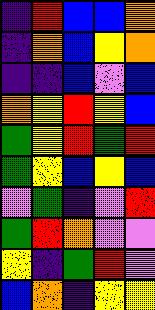[["indigo", "red", "blue", "blue", "orange"], ["indigo", "orange", "blue", "yellow", "orange"], ["indigo", "indigo", "blue", "violet", "blue"], ["orange", "yellow", "red", "yellow", "blue"], ["green", "yellow", "red", "green", "red"], ["green", "yellow", "blue", "yellow", "blue"], ["violet", "green", "indigo", "violet", "red"], ["green", "red", "orange", "violet", "violet"], ["yellow", "indigo", "green", "red", "violet"], ["blue", "orange", "indigo", "yellow", "yellow"]]